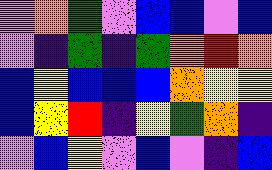[["violet", "orange", "green", "violet", "blue", "blue", "violet", "blue"], ["violet", "indigo", "green", "indigo", "green", "orange", "red", "orange"], ["blue", "yellow", "blue", "blue", "blue", "orange", "yellow", "yellow"], ["blue", "yellow", "red", "indigo", "yellow", "green", "orange", "indigo"], ["violet", "blue", "yellow", "violet", "blue", "violet", "indigo", "blue"]]